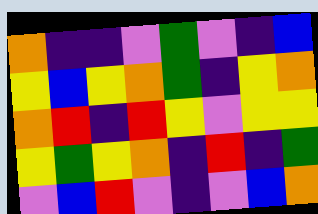[["orange", "indigo", "indigo", "violet", "green", "violet", "indigo", "blue"], ["yellow", "blue", "yellow", "orange", "green", "indigo", "yellow", "orange"], ["orange", "red", "indigo", "red", "yellow", "violet", "yellow", "yellow"], ["yellow", "green", "yellow", "orange", "indigo", "red", "indigo", "green"], ["violet", "blue", "red", "violet", "indigo", "violet", "blue", "orange"]]